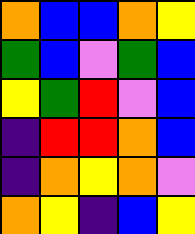[["orange", "blue", "blue", "orange", "yellow"], ["green", "blue", "violet", "green", "blue"], ["yellow", "green", "red", "violet", "blue"], ["indigo", "red", "red", "orange", "blue"], ["indigo", "orange", "yellow", "orange", "violet"], ["orange", "yellow", "indigo", "blue", "yellow"]]